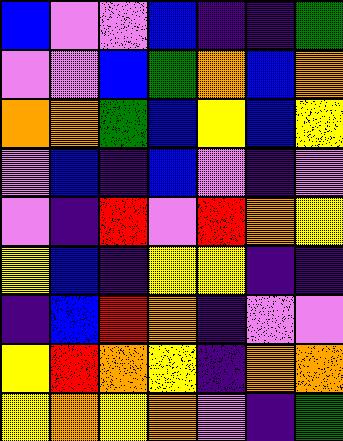[["blue", "violet", "violet", "blue", "indigo", "indigo", "green"], ["violet", "violet", "blue", "green", "orange", "blue", "orange"], ["orange", "orange", "green", "blue", "yellow", "blue", "yellow"], ["violet", "blue", "indigo", "blue", "violet", "indigo", "violet"], ["violet", "indigo", "red", "violet", "red", "orange", "yellow"], ["yellow", "blue", "indigo", "yellow", "yellow", "indigo", "indigo"], ["indigo", "blue", "red", "orange", "indigo", "violet", "violet"], ["yellow", "red", "orange", "yellow", "indigo", "orange", "orange"], ["yellow", "orange", "yellow", "orange", "violet", "indigo", "green"]]